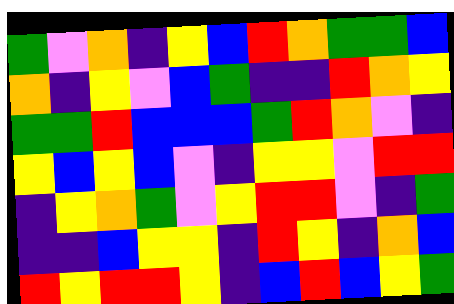[["green", "violet", "orange", "indigo", "yellow", "blue", "red", "orange", "green", "green", "blue"], ["orange", "indigo", "yellow", "violet", "blue", "green", "indigo", "indigo", "red", "orange", "yellow"], ["green", "green", "red", "blue", "blue", "blue", "green", "red", "orange", "violet", "indigo"], ["yellow", "blue", "yellow", "blue", "violet", "indigo", "yellow", "yellow", "violet", "red", "red"], ["indigo", "yellow", "orange", "green", "violet", "yellow", "red", "red", "violet", "indigo", "green"], ["indigo", "indigo", "blue", "yellow", "yellow", "indigo", "red", "yellow", "indigo", "orange", "blue"], ["red", "yellow", "red", "red", "yellow", "indigo", "blue", "red", "blue", "yellow", "green"]]